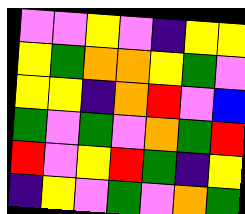[["violet", "violet", "yellow", "violet", "indigo", "yellow", "yellow"], ["yellow", "green", "orange", "orange", "yellow", "green", "violet"], ["yellow", "yellow", "indigo", "orange", "red", "violet", "blue"], ["green", "violet", "green", "violet", "orange", "green", "red"], ["red", "violet", "yellow", "red", "green", "indigo", "yellow"], ["indigo", "yellow", "violet", "green", "violet", "orange", "green"]]